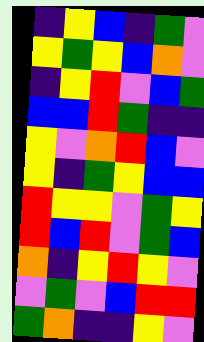[["indigo", "yellow", "blue", "indigo", "green", "violet"], ["yellow", "green", "yellow", "blue", "orange", "violet"], ["indigo", "yellow", "red", "violet", "blue", "green"], ["blue", "blue", "red", "green", "indigo", "indigo"], ["yellow", "violet", "orange", "red", "blue", "violet"], ["yellow", "indigo", "green", "yellow", "blue", "blue"], ["red", "yellow", "yellow", "violet", "green", "yellow"], ["red", "blue", "red", "violet", "green", "blue"], ["orange", "indigo", "yellow", "red", "yellow", "violet"], ["violet", "green", "violet", "blue", "red", "red"], ["green", "orange", "indigo", "indigo", "yellow", "violet"]]